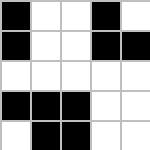[["black", "white", "white", "black", "white"], ["black", "white", "white", "black", "black"], ["white", "white", "white", "white", "white"], ["black", "black", "black", "white", "white"], ["white", "black", "black", "white", "white"]]